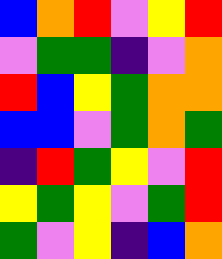[["blue", "orange", "red", "violet", "yellow", "red"], ["violet", "green", "green", "indigo", "violet", "orange"], ["red", "blue", "yellow", "green", "orange", "orange"], ["blue", "blue", "violet", "green", "orange", "green"], ["indigo", "red", "green", "yellow", "violet", "red"], ["yellow", "green", "yellow", "violet", "green", "red"], ["green", "violet", "yellow", "indigo", "blue", "orange"]]